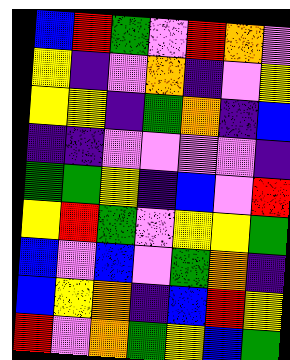[["blue", "red", "green", "violet", "red", "orange", "violet"], ["yellow", "indigo", "violet", "orange", "indigo", "violet", "yellow"], ["yellow", "yellow", "indigo", "green", "orange", "indigo", "blue"], ["indigo", "indigo", "violet", "violet", "violet", "violet", "indigo"], ["green", "green", "yellow", "indigo", "blue", "violet", "red"], ["yellow", "red", "green", "violet", "yellow", "yellow", "green"], ["blue", "violet", "blue", "violet", "green", "orange", "indigo"], ["blue", "yellow", "orange", "indigo", "blue", "red", "yellow"], ["red", "violet", "orange", "green", "yellow", "blue", "green"]]